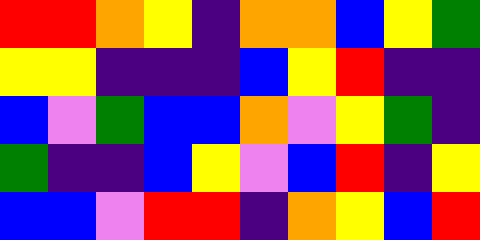[["red", "red", "orange", "yellow", "indigo", "orange", "orange", "blue", "yellow", "green"], ["yellow", "yellow", "indigo", "indigo", "indigo", "blue", "yellow", "red", "indigo", "indigo"], ["blue", "violet", "green", "blue", "blue", "orange", "violet", "yellow", "green", "indigo"], ["green", "indigo", "indigo", "blue", "yellow", "violet", "blue", "red", "indigo", "yellow"], ["blue", "blue", "violet", "red", "red", "indigo", "orange", "yellow", "blue", "red"]]